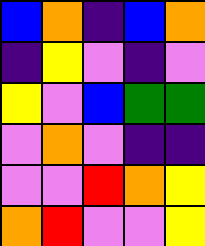[["blue", "orange", "indigo", "blue", "orange"], ["indigo", "yellow", "violet", "indigo", "violet"], ["yellow", "violet", "blue", "green", "green"], ["violet", "orange", "violet", "indigo", "indigo"], ["violet", "violet", "red", "orange", "yellow"], ["orange", "red", "violet", "violet", "yellow"]]